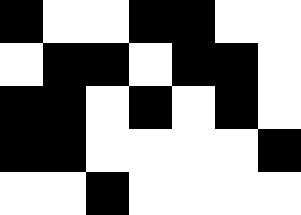[["black", "white", "white", "black", "black", "white", "white"], ["white", "black", "black", "white", "black", "black", "white"], ["black", "black", "white", "black", "white", "black", "white"], ["black", "black", "white", "white", "white", "white", "black"], ["white", "white", "black", "white", "white", "white", "white"]]